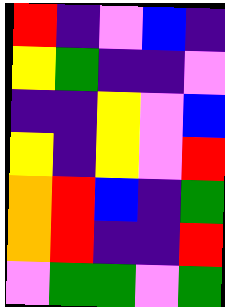[["red", "indigo", "violet", "blue", "indigo"], ["yellow", "green", "indigo", "indigo", "violet"], ["indigo", "indigo", "yellow", "violet", "blue"], ["yellow", "indigo", "yellow", "violet", "red"], ["orange", "red", "blue", "indigo", "green"], ["orange", "red", "indigo", "indigo", "red"], ["violet", "green", "green", "violet", "green"]]